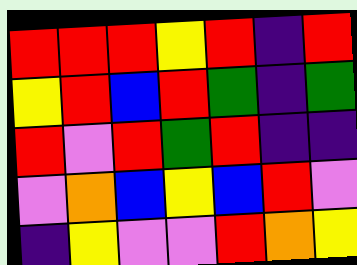[["red", "red", "red", "yellow", "red", "indigo", "red"], ["yellow", "red", "blue", "red", "green", "indigo", "green"], ["red", "violet", "red", "green", "red", "indigo", "indigo"], ["violet", "orange", "blue", "yellow", "blue", "red", "violet"], ["indigo", "yellow", "violet", "violet", "red", "orange", "yellow"]]